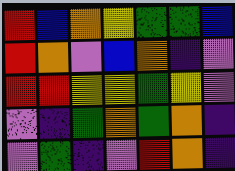[["red", "blue", "orange", "yellow", "green", "green", "blue"], ["red", "orange", "violet", "blue", "orange", "indigo", "violet"], ["red", "red", "yellow", "yellow", "green", "yellow", "violet"], ["violet", "indigo", "green", "orange", "green", "orange", "indigo"], ["violet", "green", "indigo", "violet", "red", "orange", "indigo"]]